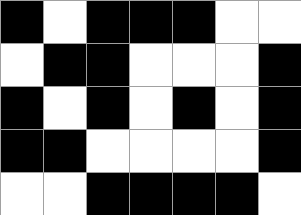[["black", "white", "black", "black", "black", "white", "white"], ["white", "black", "black", "white", "white", "white", "black"], ["black", "white", "black", "white", "black", "white", "black"], ["black", "black", "white", "white", "white", "white", "black"], ["white", "white", "black", "black", "black", "black", "white"]]